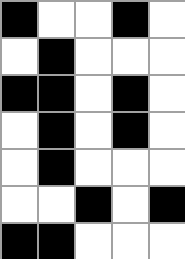[["black", "white", "white", "black", "white"], ["white", "black", "white", "white", "white"], ["black", "black", "white", "black", "white"], ["white", "black", "white", "black", "white"], ["white", "black", "white", "white", "white"], ["white", "white", "black", "white", "black"], ["black", "black", "white", "white", "white"]]